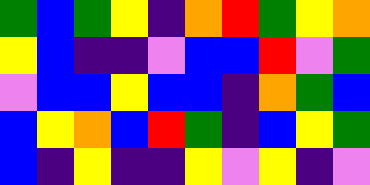[["green", "blue", "green", "yellow", "indigo", "orange", "red", "green", "yellow", "orange"], ["yellow", "blue", "indigo", "indigo", "violet", "blue", "blue", "red", "violet", "green"], ["violet", "blue", "blue", "yellow", "blue", "blue", "indigo", "orange", "green", "blue"], ["blue", "yellow", "orange", "blue", "red", "green", "indigo", "blue", "yellow", "green"], ["blue", "indigo", "yellow", "indigo", "indigo", "yellow", "violet", "yellow", "indigo", "violet"]]